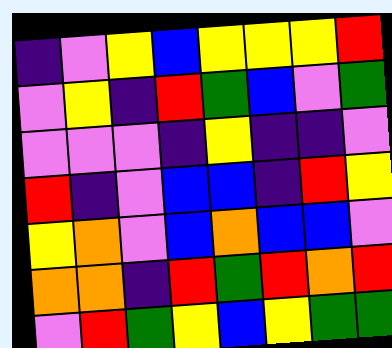[["indigo", "violet", "yellow", "blue", "yellow", "yellow", "yellow", "red"], ["violet", "yellow", "indigo", "red", "green", "blue", "violet", "green"], ["violet", "violet", "violet", "indigo", "yellow", "indigo", "indigo", "violet"], ["red", "indigo", "violet", "blue", "blue", "indigo", "red", "yellow"], ["yellow", "orange", "violet", "blue", "orange", "blue", "blue", "violet"], ["orange", "orange", "indigo", "red", "green", "red", "orange", "red"], ["violet", "red", "green", "yellow", "blue", "yellow", "green", "green"]]